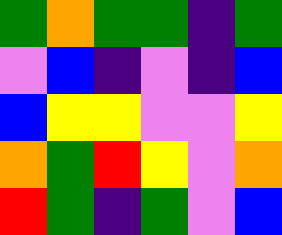[["green", "orange", "green", "green", "indigo", "green"], ["violet", "blue", "indigo", "violet", "indigo", "blue"], ["blue", "yellow", "yellow", "violet", "violet", "yellow"], ["orange", "green", "red", "yellow", "violet", "orange"], ["red", "green", "indigo", "green", "violet", "blue"]]